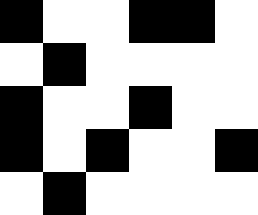[["black", "white", "white", "black", "black", "white"], ["white", "black", "white", "white", "white", "white"], ["black", "white", "white", "black", "white", "white"], ["black", "white", "black", "white", "white", "black"], ["white", "black", "white", "white", "white", "white"]]